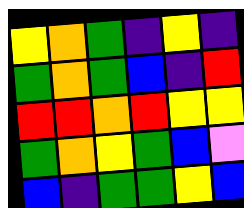[["yellow", "orange", "green", "indigo", "yellow", "indigo"], ["green", "orange", "green", "blue", "indigo", "red"], ["red", "red", "orange", "red", "yellow", "yellow"], ["green", "orange", "yellow", "green", "blue", "violet"], ["blue", "indigo", "green", "green", "yellow", "blue"]]